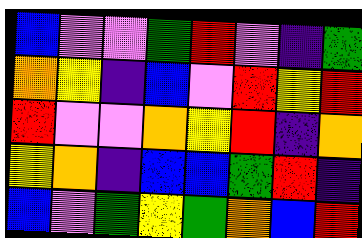[["blue", "violet", "violet", "green", "red", "violet", "indigo", "green"], ["orange", "yellow", "indigo", "blue", "violet", "red", "yellow", "red"], ["red", "violet", "violet", "orange", "yellow", "red", "indigo", "orange"], ["yellow", "orange", "indigo", "blue", "blue", "green", "red", "indigo"], ["blue", "violet", "green", "yellow", "green", "orange", "blue", "red"]]